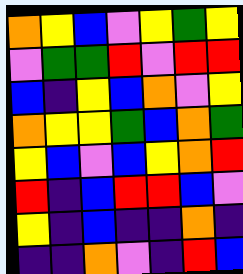[["orange", "yellow", "blue", "violet", "yellow", "green", "yellow"], ["violet", "green", "green", "red", "violet", "red", "red"], ["blue", "indigo", "yellow", "blue", "orange", "violet", "yellow"], ["orange", "yellow", "yellow", "green", "blue", "orange", "green"], ["yellow", "blue", "violet", "blue", "yellow", "orange", "red"], ["red", "indigo", "blue", "red", "red", "blue", "violet"], ["yellow", "indigo", "blue", "indigo", "indigo", "orange", "indigo"], ["indigo", "indigo", "orange", "violet", "indigo", "red", "blue"]]